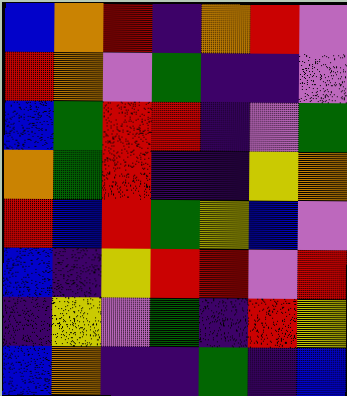[["blue", "orange", "red", "indigo", "orange", "red", "violet"], ["red", "orange", "violet", "green", "indigo", "indigo", "violet"], ["blue", "green", "red", "red", "indigo", "violet", "green"], ["orange", "green", "red", "indigo", "indigo", "yellow", "orange"], ["red", "blue", "red", "green", "yellow", "blue", "violet"], ["blue", "indigo", "yellow", "red", "red", "violet", "red"], ["indigo", "yellow", "violet", "green", "indigo", "red", "yellow"], ["blue", "orange", "indigo", "indigo", "green", "indigo", "blue"]]